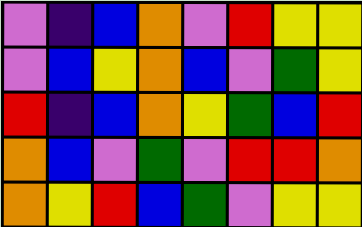[["violet", "indigo", "blue", "orange", "violet", "red", "yellow", "yellow"], ["violet", "blue", "yellow", "orange", "blue", "violet", "green", "yellow"], ["red", "indigo", "blue", "orange", "yellow", "green", "blue", "red"], ["orange", "blue", "violet", "green", "violet", "red", "red", "orange"], ["orange", "yellow", "red", "blue", "green", "violet", "yellow", "yellow"]]